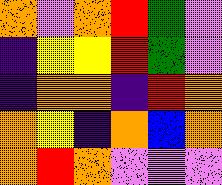[["orange", "violet", "orange", "red", "green", "violet"], ["indigo", "yellow", "yellow", "red", "green", "violet"], ["indigo", "orange", "orange", "indigo", "red", "orange"], ["orange", "yellow", "indigo", "orange", "blue", "orange"], ["orange", "red", "orange", "violet", "violet", "violet"]]